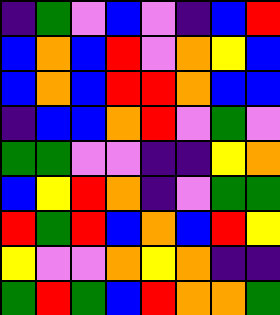[["indigo", "green", "violet", "blue", "violet", "indigo", "blue", "red"], ["blue", "orange", "blue", "red", "violet", "orange", "yellow", "blue"], ["blue", "orange", "blue", "red", "red", "orange", "blue", "blue"], ["indigo", "blue", "blue", "orange", "red", "violet", "green", "violet"], ["green", "green", "violet", "violet", "indigo", "indigo", "yellow", "orange"], ["blue", "yellow", "red", "orange", "indigo", "violet", "green", "green"], ["red", "green", "red", "blue", "orange", "blue", "red", "yellow"], ["yellow", "violet", "violet", "orange", "yellow", "orange", "indigo", "indigo"], ["green", "red", "green", "blue", "red", "orange", "orange", "green"]]